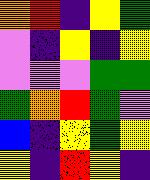[["orange", "red", "indigo", "yellow", "green"], ["violet", "indigo", "yellow", "indigo", "yellow"], ["violet", "violet", "violet", "green", "green"], ["green", "orange", "red", "green", "violet"], ["blue", "indigo", "yellow", "green", "yellow"], ["yellow", "indigo", "red", "yellow", "indigo"]]